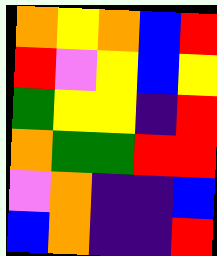[["orange", "yellow", "orange", "blue", "red"], ["red", "violet", "yellow", "blue", "yellow"], ["green", "yellow", "yellow", "indigo", "red"], ["orange", "green", "green", "red", "red"], ["violet", "orange", "indigo", "indigo", "blue"], ["blue", "orange", "indigo", "indigo", "red"]]